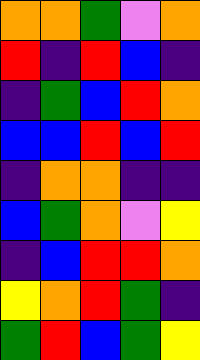[["orange", "orange", "green", "violet", "orange"], ["red", "indigo", "red", "blue", "indigo"], ["indigo", "green", "blue", "red", "orange"], ["blue", "blue", "red", "blue", "red"], ["indigo", "orange", "orange", "indigo", "indigo"], ["blue", "green", "orange", "violet", "yellow"], ["indigo", "blue", "red", "red", "orange"], ["yellow", "orange", "red", "green", "indigo"], ["green", "red", "blue", "green", "yellow"]]